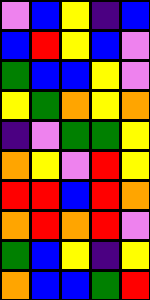[["violet", "blue", "yellow", "indigo", "blue"], ["blue", "red", "yellow", "blue", "violet"], ["green", "blue", "blue", "yellow", "violet"], ["yellow", "green", "orange", "yellow", "orange"], ["indigo", "violet", "green", "green", "yellow"], ["orange", "yellow", "violet", "red", "yellow"], ["red", "red", "blue", "red", "orange"], ["orange", "red", "orange", "red", "violet"], ["green", "blue", "yellow", "indigo", "yellow"], ["orange", "blue", "blue", "green", "red"]]